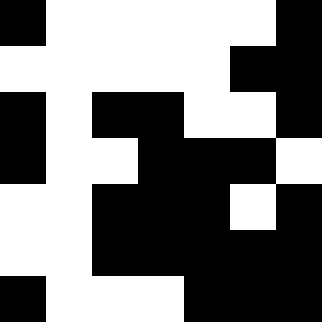[["black", "white", "white", "white", "white", "white", "black"], ["white", "white", "white", "white", "white", "black", "black"], ["black", "white", "black", "black", "white", "white", "black"], ["black", "white", "white", "black", "black", "black", "white"], ["white", "white", "black", "black", "black", "white", "black"], ["white", "white", "black", "black", "black", "black", "black"], ["black", "white", "white", "white", "black", "black", "black"]]